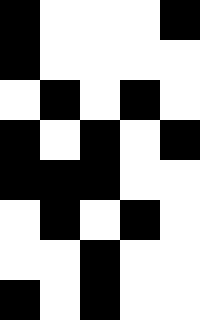[["black", "white", "white", "white", "black"], ["black", "white", "white", "white", "white"], ["white", "black", "white", "black", "white"], ["black", "white", "black", "white", "black"], ["black", "black", "black", "white", "white"], ["white", "black", "white", "black", "white"], ["white", "white", "black", "white", "white"], ["black", "white", "black", "white", "white"]]